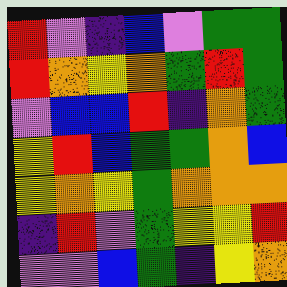[["red", "violet", "indigo", "blue", "violet", "green", "green"], ["red", "orange", "yellow", "orange", "green", "red", "green"], ["violet", "blue", "blue", "red", "indigo", "orange", "green"], ["yellow", "red", "blue", "green", "green", "orange", "blue"], ["yellow", "orange", "yellow", "green", "orange", "orange", "orange"], ["indigo", "red", "violet", "green", "yellow", "yellow", "red"], ["violet", "violet", "blue", "green", "indigo", "yellow", "orange"]]